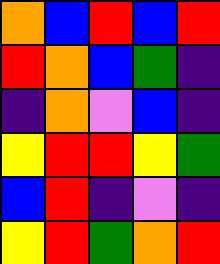[["orange", "blue", "red", "blue", "red"], ["red", "orange", "blue", "green", "indigo"], ["indigo", "orange", "violet", "blue", "indigo"], ["yellow", "red", "red", "yellow", "green"], ["blue", "red", "indigo", "violet", "indigo"], ["yellow", "red", "green", "orange", "red"]]